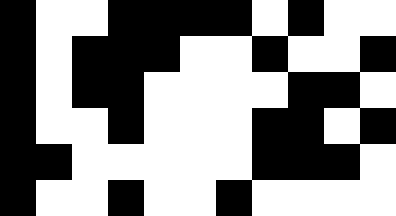[["black", "white", "white", "black", "black", "black", "black", "white", "black", "white", "white"], ["black", "white", "black", "black", "black", "white", "white", "black", "white", "white", "black"], ["black", "white", "black", "black", "white", "white", "white", "white", "black", "black", "white"], ["black", "white", "white", "black", "white", "white", "white", "black", "black", "white", "black"], ["black", "black", "white", "white", "white", "white", "white", "black", "black", "black", "white"], ["black", "white", "white", "black", "white", "white", "black", "white", "white", "white", "white"]]